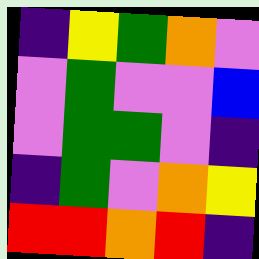[["indigo", "yellow", "green", "orange", "violet"], ["violet", "green", "violet", "violet", "blue"], ["violet", "green", "green", "violet", "indigo"], ["indigo", "green", "violet", "orange", "yellow"], ["red", "red", "orange", "red", "indigo"]]